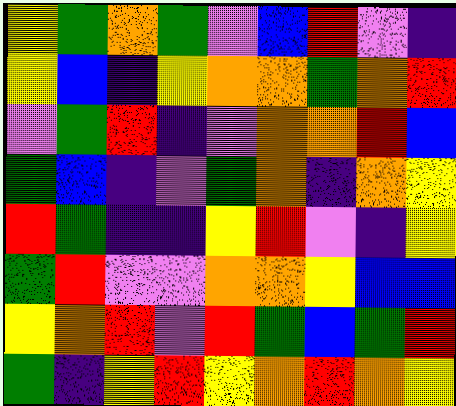[["yellow", "green", "orange", "green", "violet", "blue", "red", "violet", "indigo"], ["yellow", "blue", "indigo", "yellow", "orange", "orange", "green", "orange", "red"], ["violet", "green", "red", "indigo", "violet", "orange", "orange", "red", "blue"], ["green", "blue", "indigo", "violet", "green", "orange", "indigo", "orange", "yellow"], ["red", "green", "indigo", "indigo", "yellow", "red", "violet", "indigo", "yellow"], ["green", "red", "violet", "violet", "orange", "orange", "yellow", "blue", "blue"], ["yellow", "orange", "red", "violet", "red", "green", "blue", "green", "red"], ["green", "indigo", "yellow", "red", "yellow", "orange", "red", "orange", "yellow"]]